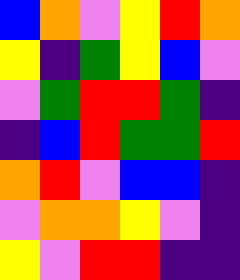[["blue", "orange", "violet", "yellow", "red", "orange"], ["yellow", "indigo", "green", "yellow", "blue", "violet"], ["violet", "green", "red", "red", "green", "indigo"], ["indigo", "blue", "red", "green", "green", "red"], ["orange", "red", "violet", "blue", "blue", "indigo"], ["violet", "orange", "orange", "yellow", "violet", "indigo"], ["yellow", "violet", "red", "red", "indigo", "indigo"]]